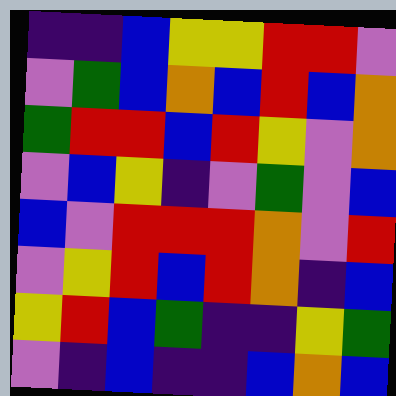[["indigo", "indigo", "blue", "yellow", "yellow", "red", "red", "violet"], ["violet", "green", "blue", "orange", "blue", "red", "blue", "orange"], ["green", "red", "red", "blue", "red", "yellow", "violet", "orange"], ["violet", "blue", "yellow", "indigo", "violet", "green", "violet", "blue"], ["blue", "violet", "red", "red", "red", "orange", "violet", "red"], ["violet", "yellow", "red", "blue", "red", "orange", "indigo", "blue"], ["yellow", "red", "blue", "green", "indigo", "indigo", "yellow", "green"], ["violet", "indigo", "blue", "indigo", "indigo", "blue", "orange", "blue"]]